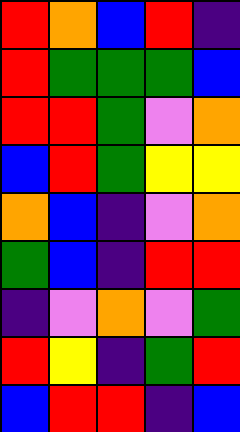[["red", "orange", "blue", "red", "indigo"], ["red", "green", "green", "green", "blue"], ["red", "red", "green", "violet", "orange"], ["blue", "red", "green", "yellow", "yellow"], ["orange", "blue", "indigo", "violet", "orange"], ["green", "blue", "indigo", "red", "red"], ["indigo", "violet", "orange", "violet", "green"], ["red", "yellow", "indigo", "green", "red"], ["blue", "red", "red", "indigo", "blue"]]